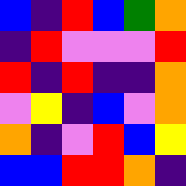[["blue", "indigo", "red", "blue", "green", "orange"], ["indigo", "red", "violet", "violet", "violet", "red"], ["red", "indigo", "red", "indigo", "indigo", "orange"], ["violet", "yellow", "indigo", "blue", "violet", "orange"], ["orange", "indigo", "violet", "red", "blue", "yellow"], ["blue", "blue", "red", "red", "orange", "indigo"]]